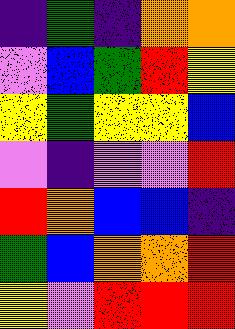[["indigo", "green", "indigo", "orange", "orange"], ["violet", "blue", "green", "red", "yellow"], ["yellow", "green", "yellow", "yellow", "blue"], ["violet", "indigo", "violet", "violet", "red"], ["red", "orange", "blue", "blue", "indigo"], ["green", "blue", "orange", "orange", "red"], ["yellow", "violet", "red", "red", "red"]]